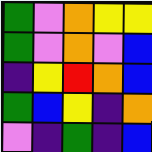[["green", "violet", "orange", "yellow", "yellow"], ["green", "violet", "orange", "violet", "blue"], ["indigo", "yellow", "red", "orange", "blue"], ["green", "blue", "yellow", "indigo", "orange"], ["violet", "indigo", "green", "indigo", "blue"]]